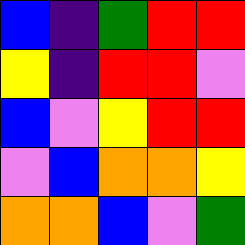[["blue", "indigo", "green", "red", "red"], ["yellow", "indigo", "red", "red", "violet"], ["blue", "violet", "yellow", "red", "red"], ["violet", "blue", "orange", "orange", "yellow"], ["orange", "orange", "blue", "violet", "green"]]